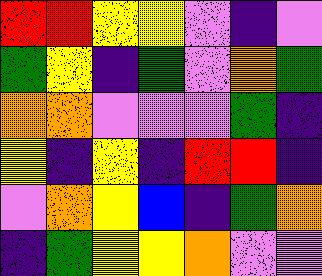[["red", "red", "yellow", "yellow", "violet", "indigo", "violet"], ["green", "yellow", "indigo", "green", "violet", "orange", "green"], ["orange", "orange", "violet", "violet", "violet", "green", "indigo"], ["yellow", "indigo", "yellow", "indigo", "red", "red", "indigo"], ["violet", "orange", "yellow", "blue", "indigo", "green", "orange"], ["indigo", "green", "yellow", "yellow", "orange", "violet", "violet"]]